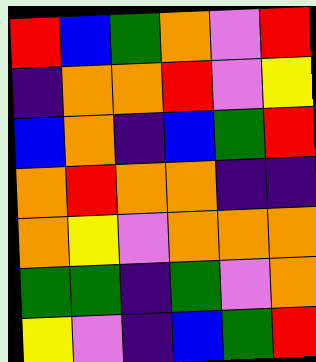[["red", "blue", "green", "orange", "violet", "red"], ["indigo", "orange", "orange", "red", "violet", "yellow"], ["blue", "orange", "indigo", "blue", "green", "red"], ["orange", "red", "orange", "orange", "indigo", "indigo"], ["orange", "yellow", "violet", "orange", "orange", "orange"], ["green", "green", "indigo", "green", "violet", "orange"], ["yellow", "violet", "indigo", "blue", "green", "red"]]